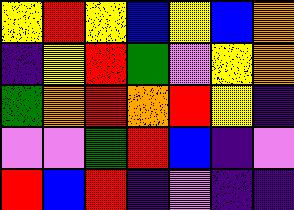[["yellow", "red", "yellow", "blue", "yellow", "blue", "orange"], ["indigo", "yellow", "red", "green", "violet", "yellow", "orange"], ["green", "orange", "red", "orange", "red", "yellow", "indigo"], ["violet", "violet", "green", "red", "blue", "indigo", "violet"], ["red", "blue", "red", "indigo", "violet", "indigo", "indigo"]]